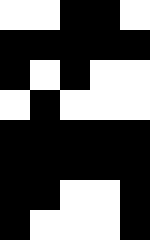[["white", "white", "black", "black", "white"], ["black", "black", "black", "black", "black"], ["black", "white", "black", "white", "white"], ["white", "black", "white", "white", "white"], ["black", "black", "black", "black", "black"], ["black", "black", "black", "black", "black"], ["black", "black", "white", "white", "black"], ["black", "white", "white", "white", "black"]]